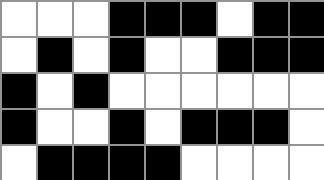[["white", "white", "white", "black", "black", "black", "white", "black", "black"], ["white", "black", "white", "black", "white", "white", "black", "black", "black"], ["black", "white", "black", "white", "white", "white", "white", "white", "white"], ["black", "white", "white", "black", "white", "black", "black", "black", "white"], ["white", "black", "black", "black", "black", "white", "white", "white", "white"]]